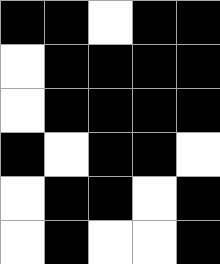[["black", "black", "white", "black", "black"], ["white", "black", "black", "black", "black"], ["white", "black", "black", "black", "black"], ["black", "white", "black", "black", "white"], ["white", "black", "black", "white", "black"], ["white", "black", "white", "white", "black"]]